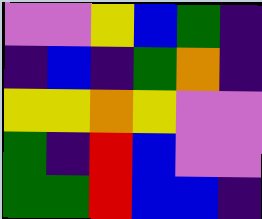[["violet", "violet", "yellow", "blue", "green", "indigo"], ["indigo", "blue", "indigo", "green", "orange", "indigo"], ["yellow", "yellow", "orange", "yellow", "violet", "violet"], ["green", "indigo", "red", "blue", "violet", "violet"], ["green", "green", "red", "blue", "blue", "indigo"]]